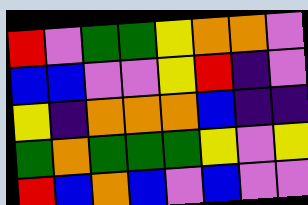[["red", "violet", "green", "green", "yellow", "orange", "orange", "violet"], ["blue", "blue", "violet", "violet", "yellow", "red", "indigo", "violet"], ["yellow", "indigo", "orange", "orange", "orange", "blue", "indigo", "indigo"], ["green", "orange", "green", "green", "green", "yellow", "violet", "yellow"], ["red", "blue", "orange", "blue", "violet", "blue", "violet", "violet"]]